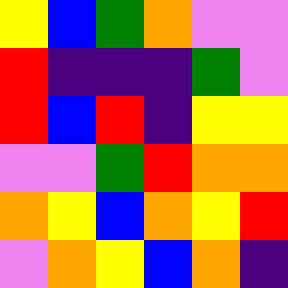[["yellow", "blue", "green", "orange", "violet", "violet"], ["red", "indigo", "indigo", "indigo", "green", "violet"], ["red", "blue", "red", "indigo", "yellow", "yellow"], ["violet", "violet", "green", "red", "orange", "orange"], ["orange", "yellow", "blue", "orange", "yellow", "red"], ["violet", "orange", "yellow", "blue", "orange", "indigo"]]